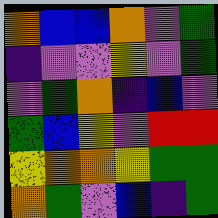[["orange", "blue", "blue", "orange", "violet", "green"], ["indigo", "violet", "violet", "yellow", "violet", "green"], ["violet", "green", "orange", "indigo", "blue", "violet"], ["green", "blue", "yellow", "violet", "red", "red"], ["yellow", "orange", "orange", "yellow", "green", "green"], ["orange", "green", "violet", "blue", "indigo", "green"]]